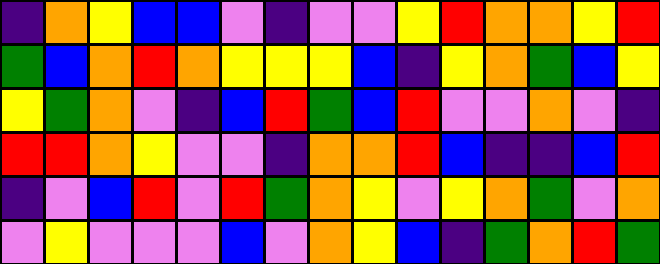[["indigo", "orange", "yellow", "blue", "blue", "violet", "indigo", "violet", "violet", "yellow", "red", "orange", "orange", "yellow", "red"], ["green", "blue", "orange", "red", "orange", "yellow", "yellow", "yellow", "blue", "indigo", "yellow", "orange", "green", "blue", "yellow"], ["yellow", "green", "orange", "violet", "indigo", "blue", "red", "green", "blue", "red", "violet", "violet", "orange", "violet", "indigo"], ["red", "red", "orange", "yellow", "violet", "violet", "indigo", "orange", "orange", "red", "blue", "indigo", "indigo", "blue", "red"], ["indigo", "violet", "blue", "red", "violet", "red", "green", "orange", "yellow", "violet", "yellow", "orange", "green", "violet", "orange"], ["violet", "yellow", "violet", "violet", "violet", "blue", "violet", "orange", "yellow", "blue", "indigo", "green", "orange", "red", "green"]]